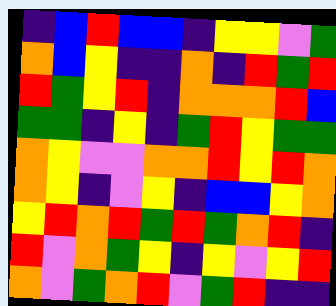[["indigo", "blue", "red", "blue", "blue", "indigo", "yellow", "yellow", "violet", "green"], ["orange", "blue", "yellow", "indigo", "indigo", "orange", "indigo", "red", "green", "red"], ["red", "green", "yellow", "red", "indigo", "orange", "orange", "orange", "red", "blue"], ["green", "green", "indigo", "yellow", "indigo", "green", "red", "yellow", "green", "green"], ["orange", "yellow", "violet", "violet", "orange", "orange", "red", "yellow", "red", "orange"], ["orange", "yellow", "indigo", "violet", "yellow", "indigo", "blue", "blue", "yellow", "orange"], ["yellow", "red", "orange", "red", "green", "red", "green", "orange", "red", "indigo"], ["red", "violet", "orange", "green", "yellow", "indigo", "yellow", "violet", "yellow", "red"], ["orange", "violet", "green", "orange", "red", "violet", "green", "red", "indigo", "indigo"]]